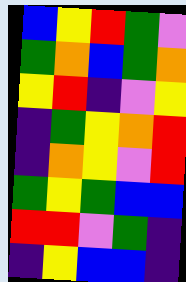[["blue", "yellow", "red", "green", "violet"], ["green", "orange", "blue", "green", "orange"], ["yellow", "red", "indigo", "violet", "yellow"], ["indigo", "green", "yellow", "orange", "red"], ["indigo", "orange", "yellow", "violet", "red"], ["green", "yellow", "green", "blue", "blue"], ["red", "red", "violet", "green", "indigo"], ["indigo", "yellow", "blue", "blue", "indigo"]]